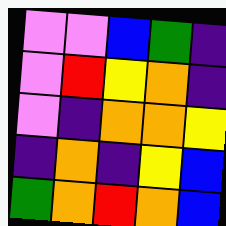[["violet", "violet", "blue", "green", "indigo"], ["violet", "red", "yellow", "orange", "indigo"], ["violet", "indigo", "orange", "orange", "yellow"], ["indigo", "orange", "indigo", "yellow", "blue"], ["green", "orange", "red", "orange", "blue"]]